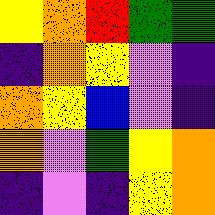[["yellow", "orange", "red", "green", "green"], ["indigo", "orange", "yellow", "violet", "indigo"], ["orange", "yellow", "blue", "violet", "indigo"], ["orange", "violet", "green", "yellow", "orange"], ["indigo", "violet", "indigo", "yellow", "orange"]]